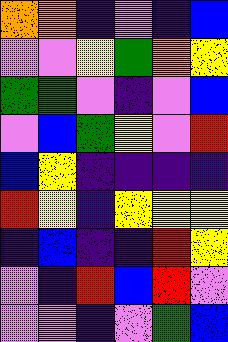[["orange", "orange", "indigo", "violet", "indigo", "blue"], ["violet", "violet", "yellow", "green", "orange", "yellow"], ["green", "green", "violet", "indigo", "violet", "blue"], ["violet", "blue", "green", "yellow", "violet", "red"], ["blue", "yellow", "indigo", "indigo", "indigo", "indigo"], ["red", "yellow", "indigo", "yellow", "yellow", "yellow"], ["indigo", "blue", "indigo", "indigo", "red", "yellow"], ["violet", "indigo", "red", "blue", "red", "violet"], ["violet", "violet", "indigo", "violet", "green", "blue"]]